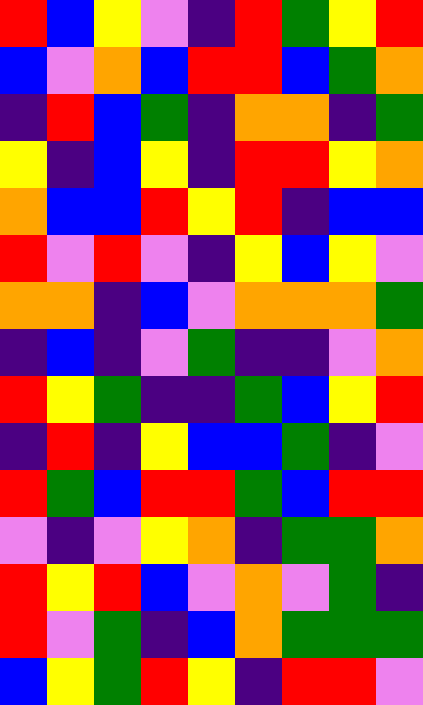[["red", "blue", "yellow", "violet", "indigo", "red", "green", "yellow", "red"], ["blue", "violet", "orange", "blue", "red", "red", "blue", "green", "orange"], ["indigo", "red", "blue", "green", "indigo", "orange", "orange", "indigo", "green"], ["yellow", "indigo", "blue", "yellow", "indigo", "red", "red", "yellow", "orange"], ["orange", "blue", "blue", "red", "yellow", "red", "indigo", "blue", "blue"], ["red", "violet", "red", "violet", "indigo", "yellow", "blue", "yellow", "violet"], ["orange", "orange", "indigo", "blue", "violet", "orange", "orange", "orange", "green"], ["indigo", "blue", "indigo", "violet", "green", "indigo", "indigo", "violet", "orange"], ["red", "yellow", "green", "indigo", "indigo", "green", "blue", "yellow", "red"], ["indigo", "red", "indigo", "yellow", "blue", "blue", "green", "indigo", "violet"], ["red", "green", "blue", "red", "red", "green", "blue", "red", "red"], ["violet", "indigo", "violet", "yellow", "orange", "indigo", "green", "green", "orange"], ["red", "yellow", "red", "blue", "violet", "orange", "violet", "green", "indigo"], ["red", "violet", "green", "indigo", "blue", "orange", "green", "green", "green"], ["blue", "yellow", "green", "red", "yellow", "indigo", "red", "red", "violet"]]